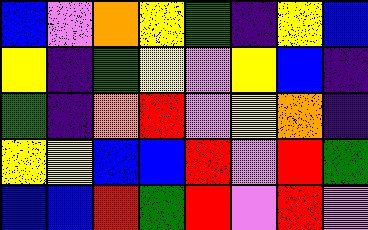[["blue", "violet", "orange", "yellow", "green", "indigo", "yellow", "blue"], ["yellow", "indigo", "green", "yellow", "violet", "yellow", "blue", "indigo"], ["green", "indigo", "orange", "red", "violet", "yellow", "orange", "indigo"], ["yellow", "yellow", "blue", "blue", "red", "violet", "red", "green"], ["blue", "blue", "red", "green", "red", "violet", "red", "violet"]]